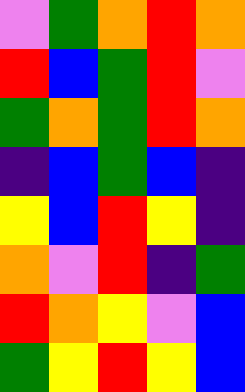[["violet", "green", "orange", "red", "orange"], ["red", "blue", "green", "red", "violet"], ["green", "orange", "green", "red", "orange"], ["indigo", "blue", "green", "blue", "indigo"], ["yellow", "blue", "red", "yellow", "indigo"], ["orange", "violet", "red", "indigo", "green"], ["red", "orange", "yellow", "violet", "blue"], ["green", "yellow", "red", "yellow", "blue"]]